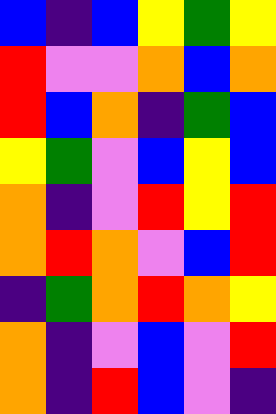[["blue", "indigo", "blue", "yellow", "green", "yellow"], ["red", "violet", "violet", "orange", "blue", "orange"], ["red", "blue", "orange", "indigo", "green", "blue"], ["yellow", "green", "violet", "blue", "yellow", "blue"], ["orange", "indigo", "violet", "red", "yellow", "red"], ["orange", "red", "orange", "violet", "blue", "red"], ["indigo", "green", "orange", "red", "orange", "yellow"], ["orange", "indigo", "violet", "blue", "violet", "red"], ["orange", "indigo", "red", "blue", "violet", "indigo"]]